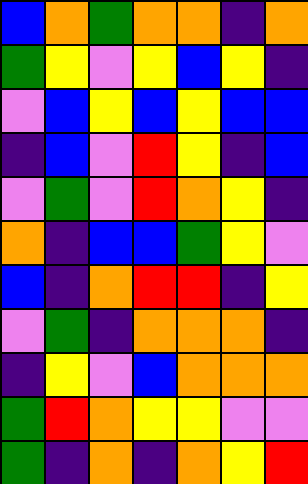[["blue", "orange", "green", "orange", "orange", "indigo", "orange"], ["green", "yellow", "violet", "yellow", "blue", "yellow", "indigo"], ["violet", "blue", "yellow", "blue", "yellow", "blue", "blue"], ["indigo", "blue", "violet", "red", "yellow", "indigo", "blue"], ["violet", "green", "violet", "red", "orange", "yellow", "indigo"], ["orange", "indigo", "blue", "blue", "green", "yellow", "violet"], ["blue", "indigo", "orange", "red", "red", "indigo", "yellow"], ["violet", "green", "indigo", "orange", "orange", "orange", "indigo"], ["indigo", "yellow", "violet", "blue", "orange", "orange", "orange"], ["green", "red", "orange", "yellow", "yellow", "violet", "violet"], ["green", "indigo", "orange", "indigo", "orange", "yellow", "red"]]